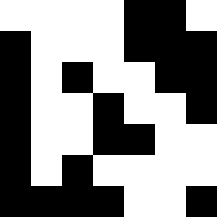[["white", "white", "white", "white", "black", "black", "white"], ["black", "white", "white", "white", "black", "black", "black"], ["black", "white", "black", "white", "white", "black", "black"], ["black", "white", "white", "black", "white", "white", "black"], ["black", "white", "white", "black", "black", "white", "white"], ["black", "white", "black", "white", "white", "white", "white"], ["black", "black", "black", "black", "white", "white", "black"]]